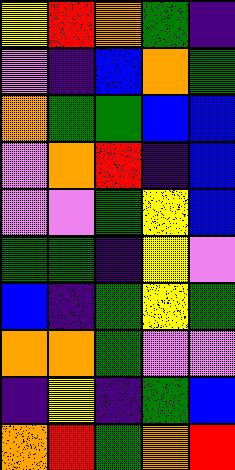[["yellow", "red", "orange", "green", "indigo"], ["violet", "indigo", "blue", "orange", "green"], ["orange", "green", "green", "blue", "blue"], ["violet", "orange", "red", "indigo", "blue"], ["violet", "violet", "green", "yellow", "blue"], ["green", "green", "indigo", "yellow", "violet"], ["blue", "indigo", "green", "yellow", "green"], ["orange", "orange", "green", "violet", "violet"], ["indigo", "yellow", "indigo", "green", "blue"], ["orange", "red", "green", "orange", "red"]]